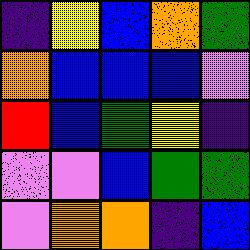[["indigo", "yellow", "blue", "orange", "green"], ["orange", "blue", "blue", "blue", "violet"], ["red", "blue", "green", "yellow", "indigo"], ["violet", "violet", "blue", "green", "green"], ["violet", "orange", "orange", "indigo", "blue"]]